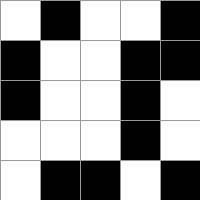[["white", "black", "white", "white", "black"], ["black", "white", "white", "black", "black"], ["black", "white", "white", "black", "white"], ["white", "white", "white", "black", "white"], ["white", "black", "black", "white", "black"]]